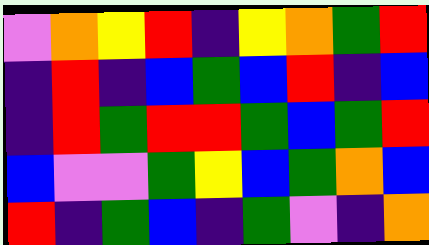[["violet", "orange", "yellow", "red", "indigo", "yellow", "orange", "green", "red"], ["indigo", "red", "indigo", "blue", "green", "blue", "red", "indigo", "blue"], ["indigo", "red", "green", "red", "red", "green", "blue", "green", "red"], ["blue", "violet", "violet", "green", "yellow", "blue", "green", "orange", "blue"], ["red", "indigo", "green", "blue", "indigo", "green", "violet", "indigo", "orange"]]